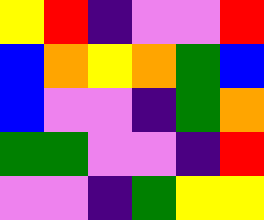[["yellow", "red", "indigo", "violet", "violet", "red"], ["blue", "orange", "yellow", "orange", "green", "blue"], ["blue", "violet", "violet", "indigo", "green", "orange"], ["green", "green", "violet", "violet", "indigo", "red"], ["violet", "violet", "indigo", "green", "yellow", "yellow"]]